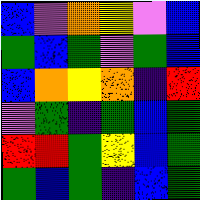[["blue", "violet", "orange", "yellow", "violet", "blue"], ["green", "blue", "green", "violet", "green", "blue"], ["blue", "orange", "yellow", "orange", "indigo", "red"], ["violet", "green", "indigo", "green", "blue", "green"], ["red", "red", "green", "yellow", "blue", "green"], ["green", "blue", "green", "indigo", "blue", "green"]]